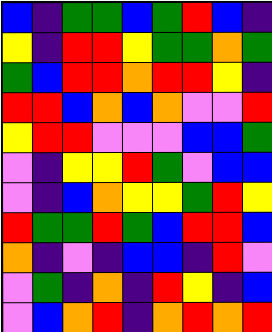[["blue", "indigo", "green", "green", "blue", "green", "red", "blue", "indigo"], ["yellow", "indigo", "red", "red", "yellow", "green", "green", "orange", "green"], ["green", "blue", "red", "red", "orange", "red", "red", "yellow", "indigo"], ["red", "red", "blue", "orange", "blue", "orange", "violet", "violet", "red"], ["yellow", "red", "red", "violet", "violet", "violet", "blue", "blue", "green"], ["violet", "indigo", "yellow", "yellow", "red", "green", "violet", "blue", "blue"], ["violet", "indigo", "blue", "orange", "yellow", "yellow", "green", "red", "yellow"], ["red", "green", "green", "red", "green", "blue", "red", "red", "blue"], ["orange", "indigo", "violet", "indigo", "blue", "blue", "indigo", "red", "violet"], ["violet", "green", "indigo", "orange", "indigo", "red", "yellow", "indigo", "blue"], ["violet", "blue", "orange", "red", "indigo", "orange", "red", "orange", "red"]]